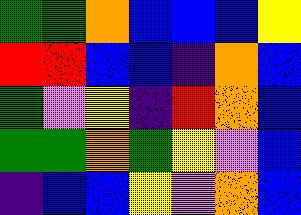[["green", "green", "orange", "blue", "blue", "blue", "yellow"], ["red", "red", "blue", "blue", "indigo", "orange", "blue"], ["green", "violet", "yellow", "indigo", "red", "orange", "blue"], ["green", "green", "orange", "green", "yellow", "violet", "blue"], ["indigo", "blue", "blue", "yellow", "violet", "orange", "blue"]]